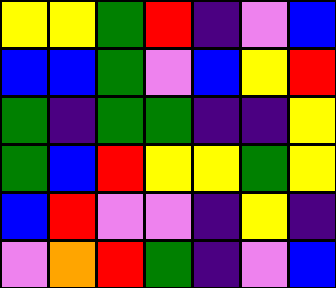[["yellow", "yellow", "green", "red", "indigo", "violet", "blue"], ["blue", "blue", "green", "violet", "blue", "yellow", "red"], ["green", "indigo", "green", "green", "indigo", "indigo", "yellow"], ["green", "blue", "red", "yellow", "yellow", "green", "yellow"], ["blue", "red", "violet", "violet", "indigo", "yellow", "indigo"], ["violet", "orange", "red", "green", "indigo", "violet", "blue"]]